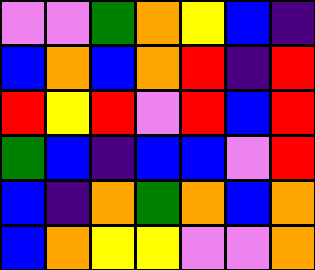[["violet", "violet", "green", "orange", "yellow", "blue", "indigo"], ["blue", "orange", "blue", "orange", "red", "indigo", "red"], ["red", "yellow", "red", "violet", "red", "blue", "red"], ["green", "blue", "indigo", "blue", "blue", "violet", "red"], ["blue", "indigo", "orange", "green", "orange", "blue", "orange"], ["blue", "orange", "yellow", "yellow", "violet", "violet", "orange"]]